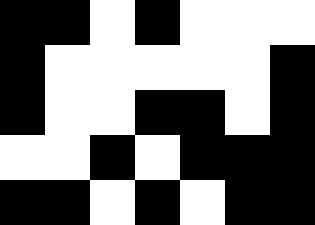[["black", "black", "white", "black", "white", "white", "white"], ["black", "white", "white", "white", "white", "white", "black"], ["black", "white", "white", "black", "black", "white", "black"], ["white", "white", "black", "white", "black", "black", "black"], ["black", "black", "white", "black", "white", "black", "black"]]